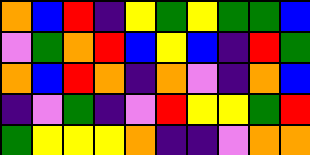[["orange", "blue", "red", "indigo", "yellow", "green", "yellow", "green", "green", "blue"], ["violet", "green", "orange", "red", "blue", "yellow", "blue", "indigo", "red", "green"], ["orange", "blue", "red", "orange", "indigo", "orange", "violet", "indigo", "orange", "blue"], ["indigo", "violet", "green", "indigo", "violet", "red", "yellow", "yellow", "green", "red"], ["green", "yellow", "yellow", "yellow", "orange", "indigo", "indigo", "violet", "orange", "orange"]]